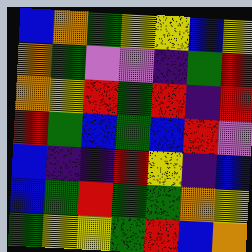[["blue", "orange", "green", "yellow", "yellow", "blue", "yellow"], ["orange", "green", "violet", "violet", "indigo", "green", "red"], ["orange", "yellow", "red", "green", "red", "indigo", "red"], ["red", "green", "blue", "green", "blue", "red", "violet"], ["blue", "indigo", "indigo", "red", "yellow", "indigo", "blue"], ["blue", "green", "red", "green", "green", "orange", "yellow"], ["green", "yellow", "yellow", "green", "red", "blue", "orange"]]